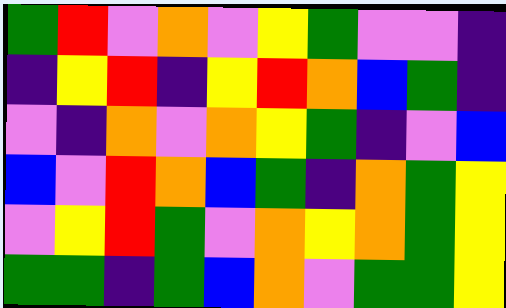[["green", "red", "violet", "orange", "violet", "yellow", "green", "violet", "violet", "indigo"], ["indigo", "yellow", "red", "indigo", "yellow", "red", "orange", "blue", "green", "indigo"], ["violet", "indigo", "orange", "violet", "orange", "yellow", "green", "indigo", "violet", "blue"], ["blue", "violet", "red", "orange", "blue", "green", "indigo", "orange", "green", "yellow"], ["violet", "yellow", "red", "green", "violet", "orange", "yellow", "orange", "green", "yellow"], ["green", "green", "indigo", "green", "blue", "orange", "violet", "green", "green", "yellow"]]